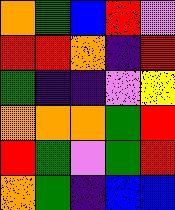[["orange", "green", "blue", "red", "violet"], ["red", "red", "orange", "indigo", "red"], ["green", "indigo", "indigo", "violet", "yellow"], ["orange", "orange", "orange", "green", "red"], ["red", "green", "violet", "green", "red"], ["orange", "green", "indigo", "blue", "blue"]]